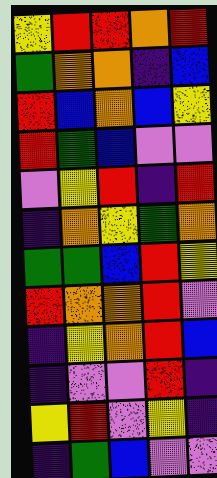[["yellow", "red", "red", "orange", "red"], ["green", "orange", "orange", "indigo", "blue"], ["red", "blue", "orange", "blue", "yellow"], ["red", "green", "blue", "violet", "violet"], ["violet", "yellow", "red", "indigo", "red"], ["indigo", "orange", "yellow", "green", "orange"], ["green", "green", "blue", "red", "yellow"], ["red", "orange", "orange", "red", "violet"], ["indigo", "yellow", "orange", "red", "blue"], ["indigo", "violet", "violet", "red", "indigo"], ["yellow", "red", "violet", "yellow", "indigo"], ["indigo", "green", "blue", "violet", "violet"]]